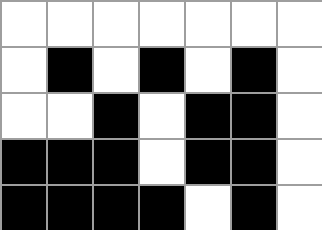[["white", "white", "white", "white", "white", "white", "white"], ["white", "black", "white", "black", "white", "black", "white"], ["white", "white", "black", "white", "black", "black", "white"], ["black", "black", "black", "white", "black", "black", "white"], ["black", "black", "black", "black", "white", "black", "white"]]